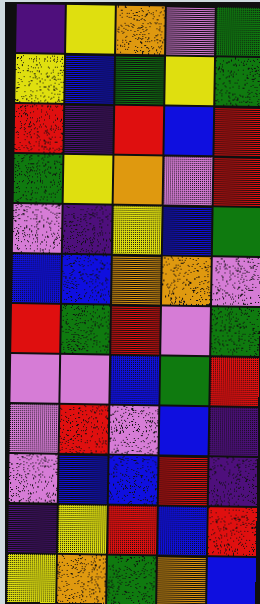[["indigo", "yellow", "orange", "violet", "green"], ["yellow", "blue", "green", "yellow", "green"], ["red", "indigo", "red", "blue", "red"], ["green", "yellow", "orange", "violet", "red"], ["violet", "indigo", "yellow", "blue", "green"], ["blue", "blue", "orange", "orange", "violet"], ["red", "green", "red", "violet", "green"], ["violet", "violet", "blue", "green", "red"], ["violet", "red", "violet", "blue", "indigo"], ["violet", "blue", "blue", "red", "indigo"], ["indigo", "yellow", "red", "blue", "red"], ["yellow", "orange", "green", "orange", "blue"]]